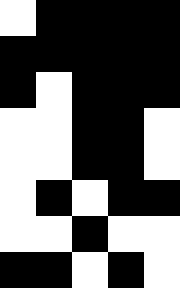[["white", "black", "black", "black", "black"], ["black", "black", "black", "black", "black"], ["black", "white", "black", "black", "black"], ["white", "white", "black", "black", "white"], ["white", "white", "black", "black", "white"], ["white", "black", "white", "black", "black"], ["white", "white", "black", "white", "white"], ["black", "black", "white", "black", "white"]]